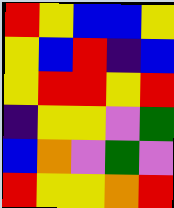[["red", "yellow", "blue", "blue", "yellow"], ["yellow", "blue", "red", "indigo", "blue"], ["yellow", "red", "red", "yellow", "red"], ["indigo", "yellow", "yellow", "violet", "green"], ["blue", "orange", "violet", "green", "violet"], ["red", "yellow", "yellow", "orange", "red"]]